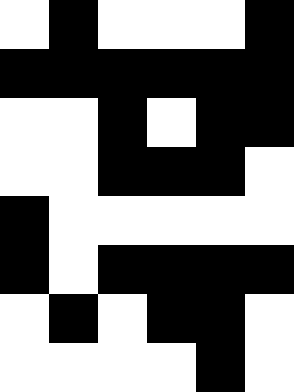[["white", "black", "white", "white", "white", "black"], ["black", "black", "black", "black", "black", "black"], ["white", "white", "black", "white", "black", "black"], ["white", "white", "black", "black", "black", "white"], ["black", "white", "white", "white", "white", "white"], ["black", "white", "black", "black", "black", "black"], ["white", "black", "white", "black", "black", "white"], ["white", "white", "white", "white", "black", "white"]]